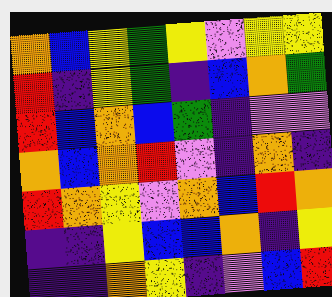[["orange", "blue", "yellow", "green", "yellow", "violet", "yellow", "yellow"], ["red", "indigo", "yellow", "green", "indigo", "blue", "orange", "green"], ["red", "blue", "orange", "blue", "green", "indigo", "violet", "violet"], ["orange", "blue", "orange", "red", "violet", "indigo", "orange", "indigo"], ["red", "orange", "yellow", "violet", "orange", "blue", "red", "orange"], ["indigo", "indigo", "yellow", "blue", "blue", "orange", "indigo", "yellow"], ["indigo", "indigo", "orange", "yellow", "indigo", "violet", "blue", "red"]]